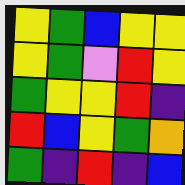[["yellow", "green", "blue", "yellow", "yellow"], ["yellow", "green", "violet", "red", "yellow"], ["green", "yellow", "yellow", "red", "indigo"], ["red", "blue", "yellow", "green", "orange"], ["green", "indigo", "red", "indigo", "blue"]]